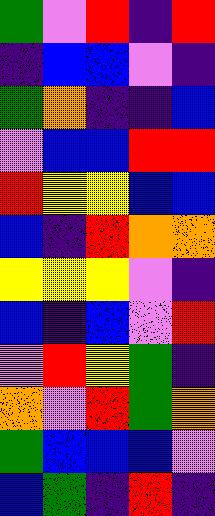[["green", "violet", "red", "indigo", "red"], ["indigo", "blue", "blue", "violet", "indigo"], ["green", "orange", "indigo", "indigo", "blue"], ["violet", "blue", "blue", "red", "red"], ["red", "yellow", "yellow", "blue", "blue"], ["blue", "indigo", "red", "orange", "orange"], ["yellow", "yellow", "yellow", "violet", "indigo"], ["blue", "indigo", "blue", "violet", "red"], ["violet", "red", "yellow", "green", "indigo"], ["orange", "violet", "red", "green", "orange"], ["green", "blue", "blue", "blue", "violet"], ["blue", "green", "indigo", "red", "indigo"]]